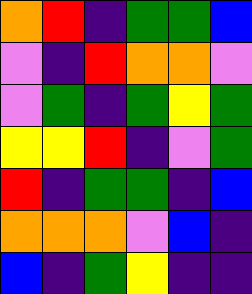[["orange", "red", "indigo", "green", "green", "blue"], ["violet", "indigo", "red", "orange", "orange", "violet"], ["violet", "green", "indigo", "green", "yellow", "green"], ["yellow", "yellow", "red", "indigo", "violet", "green"], ["red", "indigo", "green", "green", "indigo", "blue"], ["orange", "orange", "orange", "violet", "blue", "indigo"], ["blue", "indigo", "green", "yellow", "indigo", "indigo"]]